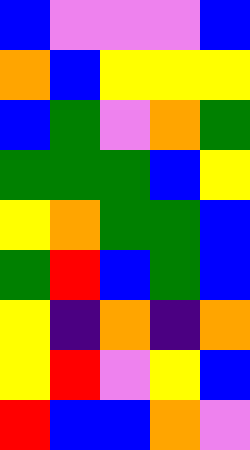[["blue", "violet", "violet", "violet", "blue"], ["orange", "blue", "yellow", "yellow", "yellow"], ["blue", "green", "violet", "orange", "green"], ["green", "green", "green", "blue", "yellow"], ["yellow", "orange", "green", "green", "blue"], ["green", "red", "blue", "green", "blue"], ["yellow", "indigo", "orange", "indigo", "orange"], ["yellow", "red", "violet", "yellow", "blue"], ["red", "blue", "blue", "orange", "violet"]]